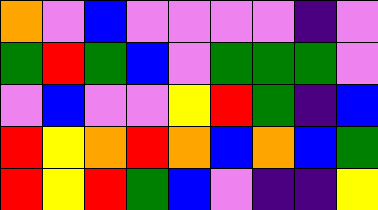[["orange", "violet", "blue", "violet", "violet", "violet", "violet", "indigo", "violet"], ["green", "red", "green", "blue", "violet", "green", "green", "green", "violet"], ["violet", "blue", "violet", "violet", "yellow", "red", "green", "indigo", "blue"], ["red", "yellow", "orange", "red", "orange", "blue", "orange", "blue", "green"], ["red", "yellow", "red", "green", "blue", "violet", "indigo", "indigo", "yellow"]]